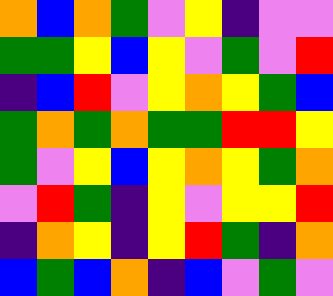[["orange", "blue", "orange", "green", "violet", "yellow", "indigo", "violet", "violet"], ["green", "green", "yellow", "blue", "yellow", "violet", "green", "violet", "red"], ["indigo", "blue", "red", "violet", "yellow", "orange", "yellow", "green", "blue"], ["green", "orange", "green", "orange", "green", "green", "red", "red", "yellow"], ["green", "violet", "yellow", "blue", "yellow", "orange", "yellow", "green", "orange"], ["violet", "red", "green", "indigo", "yellow", "violet", "yellow", "yellow", "red"], ["indigo", "orange", "yellow", "indigo", "yellow", "red", "green", "indigo", "orange"], ["blue", "green", "blue", "orange", "indigo", "blue", "violet", "green", "violet"]]